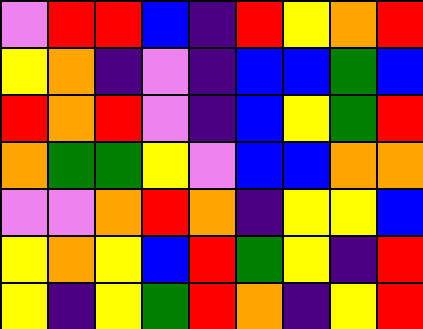[["violet", "red", "red", "blue", "indigo", "red", "yellow", "orange", "red"], ["yellow", "orange", "indigo", "violet", "indigo", "blue", "blue", "green", "blue"], ["red", "orange", "red", "violet", "indigo", "blue", "yellow", "green", "red"], ["orange", "green", "green", "yellow", "violet", "blue", "blue", "orange", "orange"], ["violet", "violet", "orange", "red", "orange", "indigo", "yellow", "yellow", "blue"], ["yellow", "orange", "yellow", "blue", "red", "green", "yellow", "indigo", "red"], ["yellow", "indigo", "yellow", "green", "red", "orange", "indigo", "yellow", "red"]]